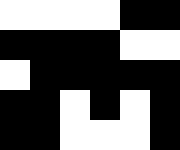[["white", "white", "white", "white", "black", "black"], ["black", "black", "black", "black", "white", "white"], ["white", "black", "black", "black", "black", "black"], ["black", "black", "white", "black", "white", "black"], ["black", "black", "white", "white", "white", "black"]]